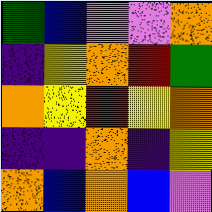[["green", "blue", "violet", "violet", "orange"], ["indigo", "yellow", "orange", "red", "green"], ["orange", "yellow", "red", "yellow", "orange"], ["indigo", "indigo", "orange", "indigo", "yellow"], ["orange", "blue", "orange", "blue", "violet"]]